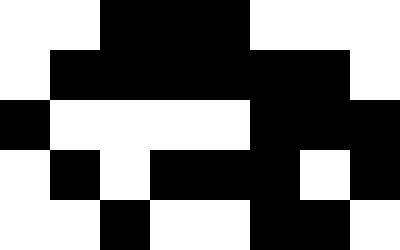[["white", "white", "black", "black", "black", "white", "white", "white"], ["white", "black", "black", "black", "black", "black", "black", "white"], ["black", "white", "white", "white", "white", "black", "black", "black"], ["white", "black", "white", "black", "black", "black", "white", "black"], ["white", "white", "black", "white", "white", "black", "black", "white"]]